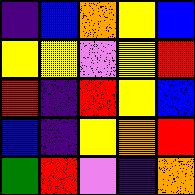[["indigo", "blue", "orange", "yellow", "blue"], ["yellow", "yellow", "violet", "yellow", "red"], ["red", "indigo", "red", "yellow", "blue"], ["blue", "indigo", "yellow", "orange", "red"], ["green", "red", "violet", "indigo", "orange"]]